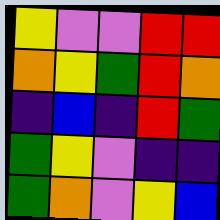[["yellow", "violet", "violet", "red", "red"], ["orange", "yellow", "green", "red", "orange"], ["indigo", "blue", "indigo", "red", "green"], ["green", "yellow", "violet", "indigo", "indigo"], ["green", "orange", "violet", "yellow", "blue"]]